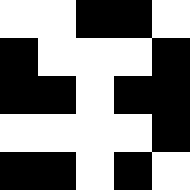[["white", "white", "black", "black", "white"], ["black", "white", "white", "white", "black"], ["black", "black", "white", "black", "black"], ["white", "white", "white", "white", "black"], ["black", "black", "white", "black", "white"]]